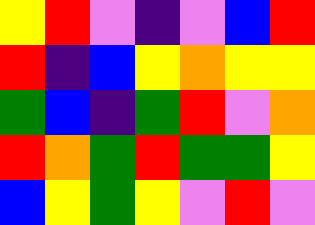[["yellow", "red", "violet", "indigo", "violet", "blue", "red"], ["red", "indigo", "blue", "yellow", "orange", "yellow", "yellow"], ["green", "blue", "indigo", "green", "red", "violet", "orange"], ["red", "orange", "green", "red", "green", "green", "yellow"], ["blue", "yellow", "green", "yellow", "violet", "red", "violet"]]